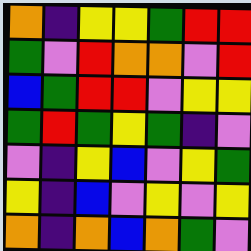[["orange", "indigo", "yellow", "yellow", "green", "red", "red"], ["green", "violet", "red", "orange", "orange", "violet", "red"], ["blue", "green", "red", "red", "violet", "yellow", "yellow"], ["green", "red", "green", "yellow", "green", "indigo", "violet"], ["violet", "indigo", "yellow", "blue", "violet", "yellow", "green"], ["yellow", "indigo", "blue", "violet", "yellow", "violet", "yellow"], ["orange", "indigo", "orange", "blue", "orange", "green", "violet"]]